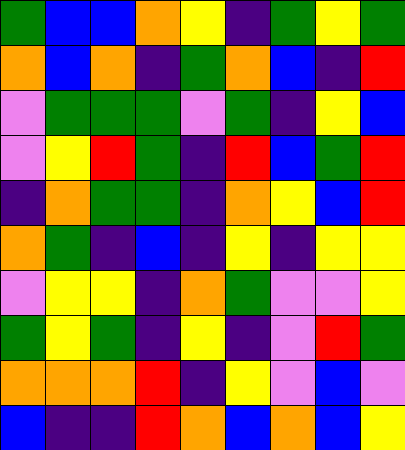[["green", "blue", "blue", "orange", "yellow", "indigo", "green", "yellow", "green"], ["orange", "blue", "orange", "indigo", "green", "orange", "blue", "indigo", "red"], ["violet", "green", "green", "green", "violet", "green", "indigo", "yellow", "blue"], ["violet", "yellow", "red", "green", "indigo", "red", "blue", "green", "red"], ["indigo", "orange", "green", "green", "indigo", "orange", "yellow", "blue", "red"], ["orange", "green", "indigo", "blue", "indigo", "yellow", "indigo", "yellow", "yellow"], ["violet", "yellow", "yellow", "indigo", "orange", "green", "violet", "violet", "yellow"], ["green", "yellow", "green", "indigo", "yellow", "indigo", "violet", "red", "green"], ["orange", "orange", "orange", "red", "indigo", "yellow", "violet", "blue", "violet"], ["blue", "indigo", "indigo", "red", "orange", "blue", "orange", "blue", "yellow"]]